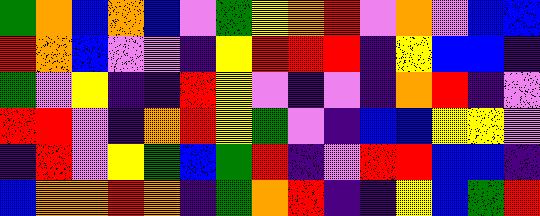[["green", "orange", "blue", "orange", "blue", "violet", "green", "yellow", "orange", "red", "violet", "orange", "violet", "blue", "blue"], ["red", "orange", "blue", "violet", "violet", "indigo", "yellow", "red", "red", "red", "indigo", "yellow", "blue", "blue", "indigo"], ["green", "violet", "yellow", "indigo", "indigo", "red", "yellow", "violet", "indigo", "violet", "indigo", "orange", "red", "indigo", "violet"], ["red", "red", "violet", "indigo", "orange", "red", "yellow", "green", "violet", "indigo", "blue", "blue", "yellow", "yellow", "violet"], ["indigo", "red", "violet", "yellow", "green", "blue", "green", "red", "indigo", "violet", "red", "red", "blue", "blue", "indigo"], ["blue", "orange", "orange", "red", "orange", "indigo", "green", "orange", "red", "indigo", "indigo", "yellow", "blue", "green", "red"]]